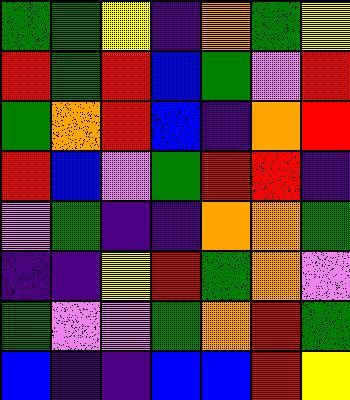[["green", "green", "yellow", "indigo", "orange", "green", "yellow"], ["red", "green", "red", "blue", "green", "violet", "red"], ["green", "orange", "red", "blue", "indigo", "orange", "red"], ["red", "blue", "violet", "green", "red", "red", "indigo"], ["violet", "green", "indigo", "indigo", "orange", "orange", "green"], ["indigo", "indigo", "yellow", "red", "green", "orange", "violet"], ["green", "violet", "violet", "green", "orange", "red", "green"], ["blue", "indigo", "indigo", "blue", "blue", "red", "yellow"]]